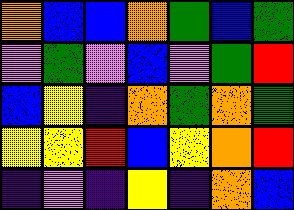[["orange", "blue", "blue", "orange", "green", "blue", "green"], ["violet", "green", "violet", "blue", "violet", "green", "red"], ["blue", "yellow", "indigo", "orange", "green", "orange", "green"], ["yellow", "yellow", "red", "blue", "yellow", "orange", "red"], ["indigo", "violet", "indigo", "yellow", "indigo", "orange", "blue"]]